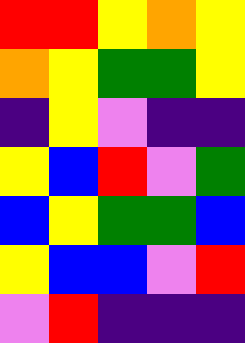[["red", "red", "yellow", "orange", "yellow"], ["orange", "yellow", "green", "green", "yellow"], ["indigo", "yellow", "violet", "indigo", "indigo"], ["yellow", "blue", "red", "violet", "green"], ["blue", "yellow", "green", "green", "blue"], ["yellow", "blue", "blue", "violet", "red"], ["violet", "red", "indigo", "indigo", "indigo"]]